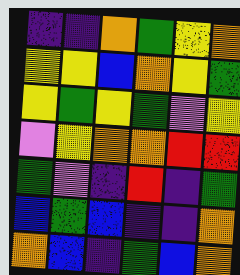[["indigo", "indigo", "orange", "green", "yellow", "orange"], ["yellow", "yellow", "blue", "orange", "yellow", "green"], ["yellow", "green", "yellow", "green", "violet", "yellow"], ["violet", "yellow", "orange", "orange", "red", "red"], ["green", "violet", "indigo", "red", "indigo", "green"], ["blue", "green", "blue", "indigo", "indigo", "orange"], ["orange", "blue", "indigo", "green", "blue", "orange"]]